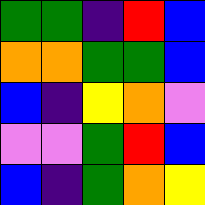[["green", "green", "indigo", "red", "blue"], ["orange", "orange", "green", "green", "blue"], ["blue", "indigo", "yellow", "orange", "violet"], ["violet", "violet", "green", "red", "blue"], ["blue", "indigo", "green", "orange", "yellow"]]